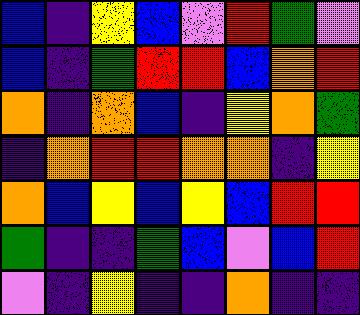[["blue", "indigo", "yellow", "blue", "violet", "red", "green", "violet"], ["blue", "indigo", "green", "red", "red", "blue", "orange", "red"], ["orange", "indigo", "orange", "blue", "indigo", "yellow", "orange", "green"], ["indigo", "orange", "red", "red", "orange", "orange", "indigo", "yellow"], ["orange", "blue", "yellow", "blue", "yellow", "blue", "red", "red"], ["green", "indigo", "indigo", "green", "blue", "violet", "blue", "red"], ["violet", "indigo", "yellow", "indigo", "indigo", "orange", "indigo", "indigo"]]